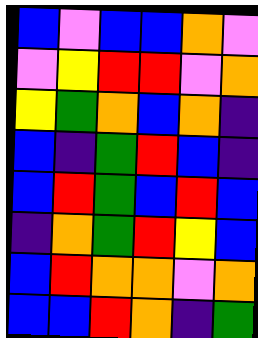[["blue", "violet", "blue", "blue", "orange", "violet"], ["violet", "yellow", "red", "red", "violet", "orange"], ["yellow", "green", "orange", "blue", "orange", "indigo"], ["blue", "indigo", "green", "red", "blue", "indigo"], ["blue", "red", "green", "blue", "red", "blue"], ["indigo", "orange", "green", "red", "yellow", "blue"], ["blue", "red", "orange", "orange", "violet", "orange"], ["blue", "blue", "red", "orange", "indigo", "green"]]